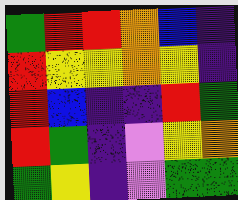[["green", "red", "red", "orange", "blue", "indigo"], ["red", "yellow", "yellow", "orange", "yellow", "indigo"], ["red", "blue", "indigo", "indigo", "red", "green"], ["red", "green", "indigo", "violet", "yellow", "orange"], ["green", "yellow", "indigo", "violet", "green", "green"]]